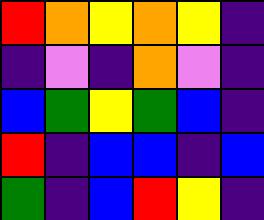[["red", "orange", "yellow", "orange", "yellow", "indigo"], ["indigo", "violet", "indigo", "orange", "violet", "indigo"], ["blue", "green", "yellow", "green", "blue", "indigo"], ["red", "indigo", "blue", "blue", "indigo", "blue"], ["green", "indigo", "blue", "red", "yellow", "indigo"]]